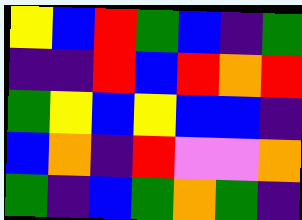[["yellow", "blue", "red", "green", "blue", "indigo", "green"], ["indigo", "indigo", "red", "blue", "red", "orange", "red"], ["green", "yellow", "blue", "yellow", "blue", "blue", "indigo"], ["blue", "orange", "indigo", "red", "violet", "violet", "orange"], ["green", "indigo", "blue", "green", "orange", "green", "indigo"]]